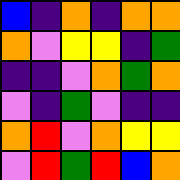[["blue", "indigo", "orange", "indigo", "orange", "orange"], ["orange", "violet", "yellow", "yellow", "indigo", "green"], ["indigo", "indigo", "violet", "orange", "green", "orange"], ["violet", "indigo", "green", "violet", "indigo", "indigo"], ["orange", "red", "violet", "orange", "yellow", "yellow"], ["violet", "red", "green", "red", "blue", "orange"]]